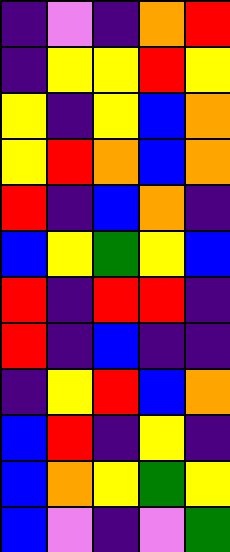[["indigo", "violet", "indigo", "orange", "red"], ["indigo", "yellow", "yellow", "red", "yellow"], ["yellow", "indigo", "yellow", "blue", "orange"], ["yellow", "red", "orange", "blue", "orange"], ["red", "indigo", "blue", "orange", "indigo"], ["blue", "yellow", "green", "yellow", "blue"], ["red", "indigo", "red", "red", "indigo"], ["red", "indigo", "blue", "indigo", "indigo"], ["indigo", "yellow", "red", "blue", "orange"], ["blue", "red", "indigo", "yellow", "indigo"], ["blue", "orange", "yellow", "green", "yellow"], ["blue", "violet", "indigo", "violet", "green"]]